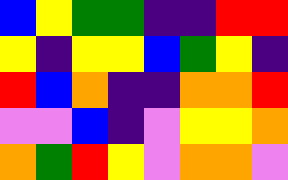[["blue", "yellow", "green", "green", "indigo", "indigo", "red", "red"], ["yellow", "indigo", "yellow", "yellow", "blue", "green", "yellow", "indigo"], ["red", "blue", "orange", "indigo", "indigo", "orange", "orange", "red"], ["violet", "violet", "blue", "indigo", "violet", "yellow", "yellow", "orange"], ["orange", "green", "red", "yellow", "violet", "orange", "orange", "violet"]]